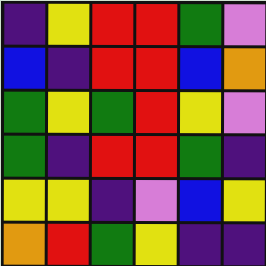[["indigo", "yellow", "red", "red", "green", "violet"], ["blue", "indigo", "red", "red", "blue", "orange"], ["green", "yellow", "green", "red", "yellow", "violet"], ["green", "indigo", "red", "red", "green", "indigo"], ["yellow", "yellow", "indigo", "violet", "blue", "yellow"], ["orange", "red", "green", "yellow", "indigo", "indigo"]]